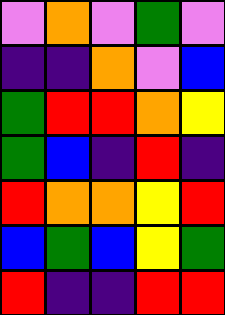[["violet", "orange", "violet", "green", "violet"], ["indigo", "indigo", "orange", "violet", "blue"], ["green", "red", "red", "orange", "yellow"], ["green", "blue", "indigo", "red", "indigo"], ["red", "orange", "orange", "yellow", "red"], ["blue", "green", "blue", "yellow", "green"], ["red", "indigo", "indigo", "red", "red"]]